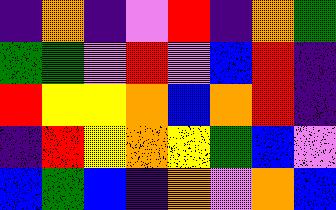[["indigo", "orange", "indigo", "violet", "red", "indigo", "orange", "green"], ["green", "green", "violet", "red", "violet", "blue", "red", "indigo"], ["red", "yellow", "yellow", "orange", "blue", "orange", "red", "indigo"], ["indigo", "red", "yellow", "orange", "yellow", "green", "blue", "violet"], ["blue", "green", "blue", "indigo", "orange", "violet", "orange", "blue"]]